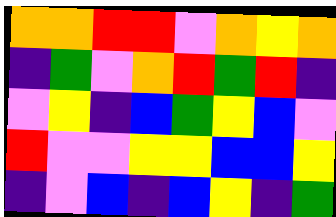[["orange", "orange", "red", "red", "violet", "orange", "yellow", "orange"], ["indigo", "green", "violet", "orange", "red", "green", "red", "indigo"], ["violet", "yellow", "indigo", "blue", "green", "yellow", "blue", "violet"], ["red", "violet", "violet", "yellow", "yellow", "blue", "blue", "yellow"], ["indigo", "violet", "blue", "indigo", "blue", "yellow", "indigo", "green"]]